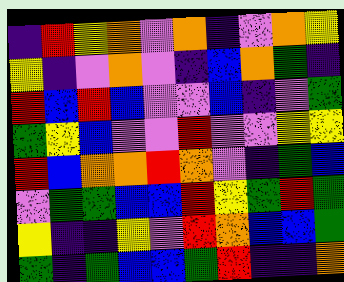[["indigo", "red", "yellow", "orange", "violet", "orange", "indigo", "violet", "orange", "yellow"], ["yellow", "indigo", "violet", "orange", "violet", "indigo", "blue", "orange", "green", "indigo"], ["red", "blue", "red", "blue", "violet", "violet", "blue", "indigo", "violet", "green"], ["green", "yellow", "blue", "violet", "violet", "red", "violet", "violet", "yellow", "yellow"], ["red", "blue", "orange", "orange", "red", "orange", "violet", "indigo", "green", "blue"], ["violet", "green", "green", "blue", "blue", "red", "yellow", "green", "red", "green"], ["yellow", "indigo", "indigo", "yellow", "violet", "red", "orange", "blue", "blue", "green"], ["green", "indigo", "green", "blue", "blue", "green", "red", "indigo", "indigo", "orange"]]